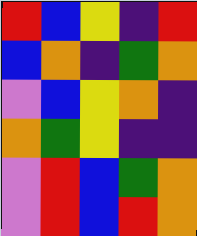[["red", "blue", "yellow", "indigo", "red"], ["blue", "orange", "indigo", "green", "orange"], ["violet", "blue", "yellow", "orange", "indigo"], ["orange", "green", "yellow", "indigo", "indigo"], ["violet", "red", "blue", "green", "orange"], ["violet", "red", "blue", "red", "orange"]]